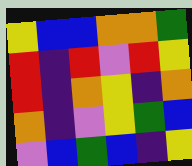[["yellow", "blue", "blue", "orange", "orange", "green"], ["red", "indigo", "red", "violet", "red", "yellow"], ["red", "indigo", "orange", "yellow", "indigo", "orange"], ["orange", "indigo", "violet", "yellow", "green", "blue"], ["violet", "blue", "green", "blue", "indigo", "yellow"]]